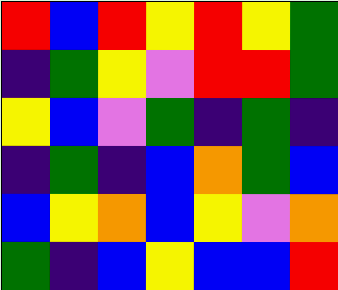[["red", "blue", "red", "yellow", "red", "yellow", "green"], ["indigo", "green", "yellow", "violet", "red", "red", "green"], ["yellow", "blue", "violet", "green", "indigo", "green", "indigo"], ["indigo", "green", "indigo", "blue", "orange", "green", "blue"], ["blue", "yellow", "orange", "blue", "yellow", "violet", "orange"], ["green", "indigo", "blue", "yellow", "blue", "blue", "red"]]